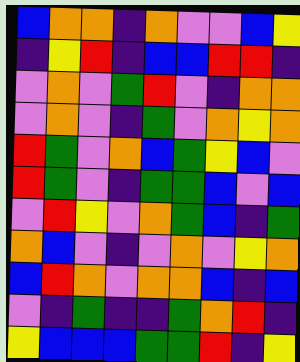[["blue", "orange", "orange", "indigo", "orange", "violet", "violet", "blue", "yellow"], ["indigo", "yellow", "red", "indigo", "blue", "blue", "red", "red", "indigo"], ["violet", "orange", "violet", "green", "red", "violet", "indigo", "orange", "orange"], ["violet", "orange", "violet", "indigo", "green", "violet", "orange", "yellow", "orange"], ["red", "green", "violet", "orange", "blue", "green", "yellow", "blue", "violet"], ["red", "green", "violet", "indigo", "green", "green", "blue", "violet", "blue"], ["violet", "red", "yellow", "violet", "orange", "green", "blue", "indigo", "green"], ["orange", "blue", "violet", "indigo", "violet", "orange", "violet", "yellow", "orange"], ["blue", "red", "orange", "violet", "orange", "orange", "blue", "indigo", "blue"], ["violet", "indigo", "green", "indigo", "indigo", "green", "orange", "red", "indigo"], ["yellow", "blue", "blue", "blue", "green", "green", "red", "indigo", "yellow"]]